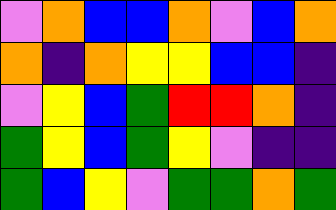[["violet", "orange", "blue", "blue", "orange", "violet", "blue", "orange"], ["orange", "indigo", "orange", "yellow", "yellow", "blue", "blue", "indigo"], ["violet", "yellow", "blue", "green", "red", "red", "orange", "indigo"], ["green", "yellow", "blue", "green", "yellow", "violet", "indigo", "indigo"], ["green", "blue", "yellow", "violet", "green", "green", "orange", "green"]]